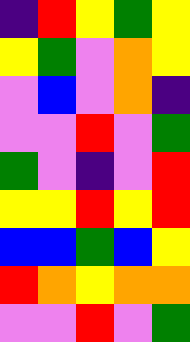[["indigo", "red", "yellow", "green", "yellow"], ["yellow", "green", "violet", "orange", "yellow"], ["violet", "blue", "violet", "orange", "indigo"], ["violet", "violet", "red", "violet", "green"], ["green", "violet", "indigo", "violet", "red"], ["yellow", "yellow", "red", "yellow", "red"], ["blue", "blue", "green", "blue", "yellow"], ["red", "orange", "yellow", "orange", "orange"], ["violet", "violet", "red", "violet", "green"]]